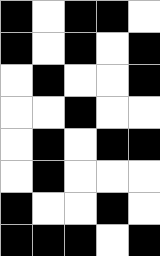[["black", "white", "black", "black", "white"], ["black", "white", "black", "white", "black"], ["white", "black", "white", "white", "black"], ["white", "white", "black", "white", "white"], ["white", "black", "white", "black", "black"], ["white", "black", "white", "white", "white"], ["black", "white", "white", "black", "white"], ["black", "black", "black", "white", "black"]]